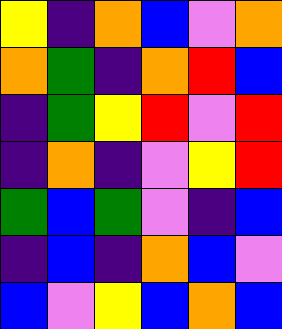[["yellow", "indigo", "orange", "blue", "violet", "orange"], ["orange", "green", "indigo", "orange", "red", "blue"], ["indigo", "green", "yellow", "red", "violet", "red"], ["indigo", "orange", "indigo", "violet", "yellow", "red"], ["green", "blue", "green", "violet", "indigo", "blue"], ["indigo", "blue", "indigo", "orange", "blue", "violet"], ["blue", "violet", "yellow", "blue", "orange", "blue"]]